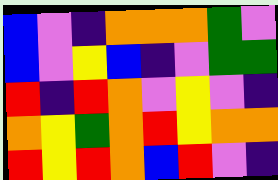[["blue", "violet", "indigo", "orange", "orange", "orange", "green", "violet"], ["blue", "violet", "yellow", "blue", "indigo", "violet", "green", "green"], ["red", "indigo", "red", "orange", "violet", "yellow", "violet", "indigo"], ["orange", "yellow", "green", "orange", "red", "yellow", "orange", "orange"], ["red", "yellow", "red", "orange", "blue", "red", "violet", "indigo"]]